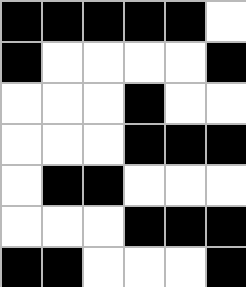[["black", "black", "black", "black", "black", "white"], ["black", "white", "white", "white", "white", "black"], ["white", "white", "white", "black", "white", "white"], ["white", "white", "white", "black", "black", "black"], ["white", "black", "black", "white", "white", "white"], ["white", "white", "white", "black", "black", "black"], ["black", "black", "white", "white", "white", "black"]]